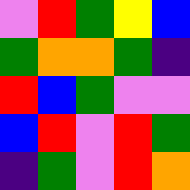[["violet", "red", "green", "yellow", "blue"], ["green", "orange", "orange", "green", "indigo"], ["red", "blue", "green", "violet", "violet"], ["blue", "red", "violet", "red", "green"], ["indigo", "green", "violet", "red", "orange"]]